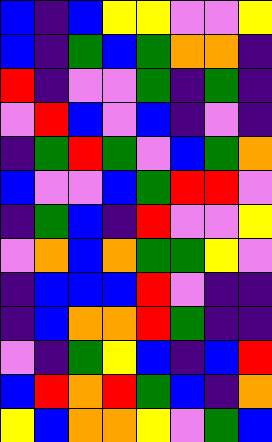[["blue", "indigo", "blue", "yellow", "yellow", "violet", "violet", "yellow"], ["blue", "indigo", "green", "blue", "green", "orange", "orange", "indigo"], ["red", "indigo", "violet", "violet", "green", "indigo", "green", "indigo"], ["violet", "red", "blue", "violet", "blue", "indigo", "violet", "indigo"], ["indigo", "green", "red", "green", "violet", "blue", "green", "orange"], ["blue", "violet", "violet", "blue", "green", "red", "red", "violet"], ["indigo", "green", "blue", "indigo", "red", "violet", "violet", "yellow"], ["violet", "orange", "blue", "orange", "green", "green", "yellow", "violet"], ["indigo", "blue", "blue", "blue", "red", "violet", "indigo", "indigo"], ["indigo", "blue", "orange", "orange", "red", "green", "indigo", "indigo"], ["violet", "indigo", "green", "yellow", "blue", "indigo", "blue", "red"], ["blue", "red", "orange", "red", "green", "blue", "indigo", "orange"], ["yellow", "blue", "orange", "orange", "yellow", "violet", "green", "blue"]]